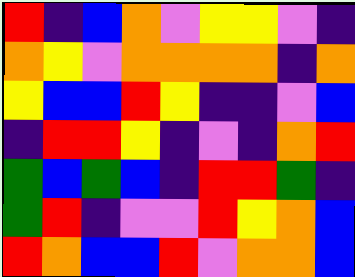[["red", "indigo", "blue", "orange", "violet", "yellow", "yellow", "violet", "indigo"], ["orange", "yellow", "violet", "orange", "orange", "orange", "orange", "indigo", "orange"], ["yellow", "blue", "blue", "red", "yellow", "indigo", "indigo", "violet", "blue"], ["indigo", "red", "red", "yellow", "indigo", "violet", "indigo", "orange", "red"], ["green", "blue", "green", "blue", "indigo", "red", "red", "green", "indigo"], ["green", "red", "indigo", "violet", "violet", "red", "yellow", "orange", "blue"], ["red", "orange", "blue", "blue", "red", "violet", "orange", "orange", "blue"]]